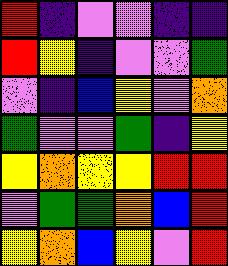[["red", "indigo", "violet", "violet", "indigo", "indigo"], ["red", "yellow", "indigo", "violet", "violet", "green"], ["violet", "indigo", "blue", "yellow", "violet", "orange"], ["green", "violet", "violet", "green", "indigo", "yellow"], ["yellow", "orange", "yellow", "yellow", "red", "red"], ["violet", "green", "green", "orange", "blue", "red"], ["yellow", "orange", "blue", "yellow", "violet", "red"]]